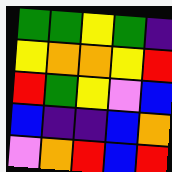[["green", "green", "yellow", "green", "indigo"], ["yellow", "orange", "orange", "yellow", "red"], ["red", "green", "yellow", "violet", "blue"], ["blue", "indigo", "indigo", "blue", "orange"], ["violet", "orange", "red", "blue", "red"]]